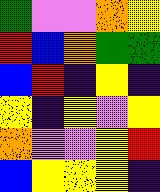[["green", "violet", "violet", "orange", "yellow"], ["red", "blue", "orange", "green", "green"], ["blue", "red", "indigo", "yellow", "indigo"], ["yellow", "indigo", "yellow", "violet", "yellow"], ["orange", "violet", "violet", "yellow", "red"], ["blue", "yellow", "yellow", "yellow", "indigo"]]